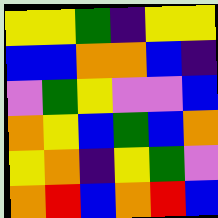[["yellow", "yellow", "green", "indigo", "yellow", "yellow"], ["blue", "blue", "orange", "orange", "blue", "indigo"], ["violet", "green", "yellow", "violet", "violet", "blue"], ["orange", "yellow", "blue", "green", "blue", "orange"], ["yellow", "orange", "indigo", "yellow", "green", "violet"], ["orange", "red", "blue", "orange", "red", "blue"]]